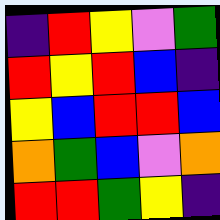[["indigo", "red", "yellow", "violet", "green"], ["red", "yellow", "red", "blue", "indigo"], ["yellow", "blue", "red", "red", "blue"], ["orange", "green", "blue", "violet", "orange"], ["red", "red", "green", "yellow", "indigo"]]